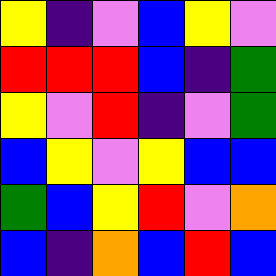[["yellow", "indigo", "violet", "blue", "yellow", "violet"], ["red", "red", "red", "blue", "indigo", "green"], ["yellow", "violet", "red", "indigo", "violet", "green"], ["blue", "yellow", "violet", "yellow", "blue", "blue"], ["green", "blue", "yellow", "red", "violet", "orange"], ["blue", "indigo", "orange", "blue", "red", "blue"]]